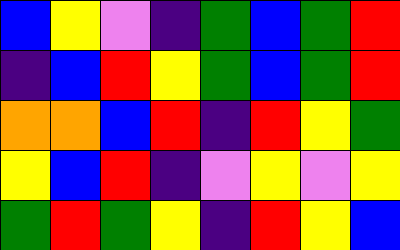[["blue", "yellow", "violet", "indigo", "green", "blue", "green", "red"], ["indigo", "blue", "red", "yellow", "green", "blue", "green", "red"], ["orange", "orange", "blue", "red", "indigo", "red", "yellow", "green"], ["yellow", "blue", "red", "indigo", "violet", "yellow", "violet", "yellow"], ["green", "red", "green", "yellow", "indigo", "red", "yellow", "blue"]]